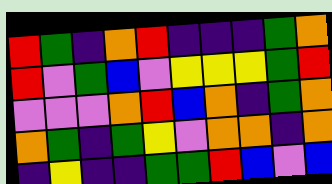[["red", "green", "indigo", "orange", "red", "indigo", "indigo", "indigo", "green", "orange"], ["red", "violet", "green", "blue", "violet", "yellow", "yellow", "yellow", "green", "red"], ["violet", "violet", "violet", "orange", "red", "blue", "orange", "indigo", "green", "orange"], ["orange", "green", "indigo", "green", "yellow", "violet", "orange", "orange", "indigo", "orange"], ["indigo", "yellow", "indigo", "indigo", "green", "green", "red", "blue", "violet", "blue"]]